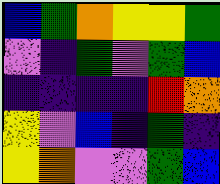[["blue", "green", "orange", "yellow", "yellow", "green"], ["violet", "indigo", "green", "violet", "green", "blue"], ["indigo", "indigo", "indigo", "indigo", "red", "orange"], ["yellow", "violet", "blue", "indigo", "green", "indigo"], ["yellow", "orange", "violet", "violet", "green", "blue"]]